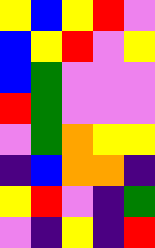[["yellow", "blue", "yellow", "red", "violet"], ["blue", "yellow", "red", "violet", "yellow"], ["blue", "green", "violet", "violet", "violet"], ["red", "green", "violet", "violet", "violet"], ["violet", "green", "orange", "yellow", "yellow"], ["indigo", "blue", "orange", "orange", "indigo"], ["yellow", "red", "violet", "indigo", "green"], ["violet", "indigo", "yellow", "indigo", "red"]]